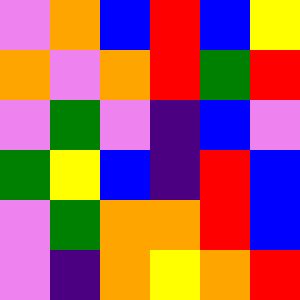[["violet", "orange", "blue", "red", "blue", "yellow"], ["orange", "violet", "orange", "red", "green", "red"], ["violet", "green", "violet", "indigo", "blue", "violet"], ["green", "yellow", "blue", "indigo", "red", "blue"], ["violet", "green", "orange", "orange", "red", "blue"], ["violet", "indigo", "orange", "yellow", "orange", "red"]]